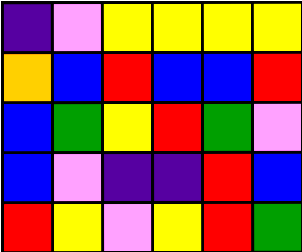[["indigo", "violet", "yellow", "yellow", "yellow", "yellow"], ["orange", "blue", "red", "blue", "blue", "red"], ["blue", "green", "yellow", "red", "green", "violet"], ["blue", "violet", "indigo", "indigo", "red", "blue"], ["red", "yellow", "violet", "yellow", "red", "green"]]